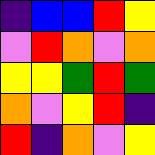[["indigo", "blue", "blue", "red", "yellow"], ["violet", "red", "orange", "violet", "orange"], ["yellow", "yellow", "green", "red", "green"], ["orange", "violet", "yellow", "red", "indigo"], ["red", "indigo", "orange", "violet", "yellow"]]